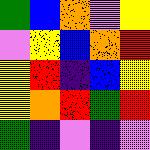[["green", "blue", "orange", "violet", "yellow"], ["violet", "yellow", "blue", "orange", "red"], ["yellow", "red", "indigo", "blue", "yellow"], ["yellow", "orange", "red", "green", "red"], ["green", "indigo", "violet", "indigo", "violet"]]